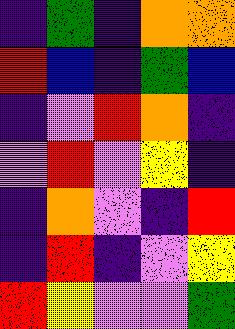[["indigo", "green", "indigo", "orange", "orange"], ["red", "blue", "indigo", "green", "blue"], ["indigo", "violet", "red", "orange", "indigo"], ["violet", "red", "violet", "yellow", "indigo"], ["indigo", "orange", "violet", "indigo", "red"], ["indigo", "red", "indigo", "violet", "yellow"], ["red", "yellow", "violet", "violet", "green"]]